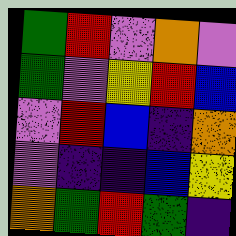[["green", "red", "violet", "orange", "violet"], ["green", "violet", "yellow", "red", "blue"], ["violet", "red", "blue", "indigo", "orange"], ["violet", "indigo", "indigo", "blue", "yellow"], ["orange", "green", "red", "green", "indigo"]]